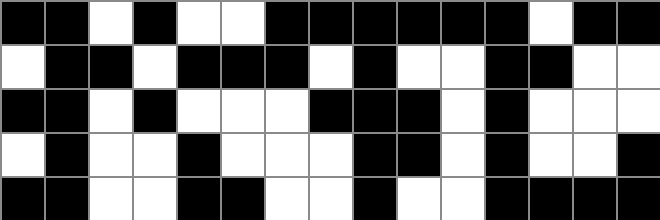[["black", "black", "white", "black", "white", "white", "black", "black", "black", "black", "black", "black", "white", "black", "black"], ["white", "black", "black", "white", "black", "black", "black", "white", "black", "white", "white", "black", "black", "white", "white"], ["black", "black", "white", "black", "white", "white", "white", "black", "black", "black", "white", "black", "white", "white", "white"], ["white", "black", "white", "white", "black", "white", "white", "white", "black", "black", "white", "black", "white", "white", "black"], ["black", "black", "white", "white", "black", "black", "white", "white", "black", "white", "white", "black", "black", "black", "black"]]